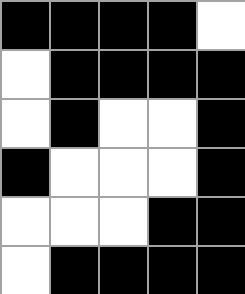[["black", "black", "black", "black", "white"], ["white", "black", "black", "black", "black"], ["white", "black", "white", "white", "black"], ["black", "white", "white", "white", "black"], ["white", "white", "white", "black", "black"], ["white", "black", "black", "black", "black"]]